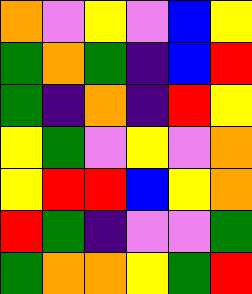[["orange", "violet", "yellow", "violet", "blue", "yellow"], ["green", "orange", "green", "indigo", "blue", "red"], ["green", "indigo", "orange", "indigo", "red", "yellow"], ["yellow", "green", "violet", "yellow", "violet", "orange"], ["yellow", "red", "red", "blue", "yellow", "orange"], ["red", "green", "indigo", "violet", "violet", "green"], ["green", "orange", "orange", "yellow", "green", "red"]]